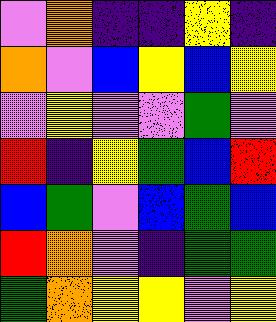[["violet", "orange", "indigo", "indigo", "yellow", "indigo"], ["orange", "violet", "blue", "yellow", "blue", "yellow"], ["violet", "yellow", "violet", "violet", "green", "violet"], ["red", "indigo", "yellow", "green", "blue", "red"], ["blue", "green", "violet", "blue", "green", "blue"], ["red", "orange", "violet", "indigo", "green", "green"], ["green", "orange", "yellow", "yellow", "violet", "yellow"]]